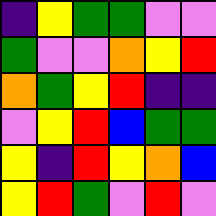[["indigo", "yellow", "green", "green", "violet", "violet"], ["green", "violet", "violet", "orange", "yellow", "red"], ["orange", "green", "yellow", "red", "indigo", "indigo"], ["violet", "yellow", "red", "blue", "green", "green"], ["yellow", "indigo", "red", "yellow", "orange", "blue"], ["yellow", "red", "green", "violet", "red", "violet"]]